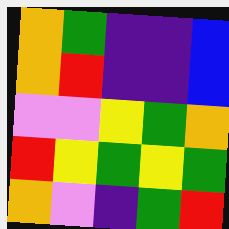[["orange", "green", "indigo", "indigo", "blue"], ["orange", "red", "indigo", "indigo", "blue"], ["violet", "violet", "yellow", "green", "orange"], ["red", "yellow", "green", "yellow", "green"], ["orange", "violet", "indigo", "green", "red"]]